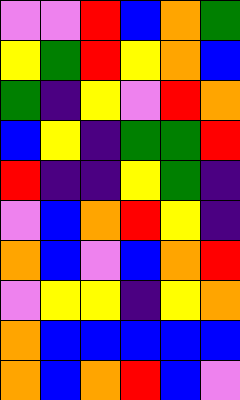[["violet", "violet", "red", "blue", "orange", "green"], ["yellow", "green", "red", "yellow", "orange", "blue"], ["green", "indigo", "yellow", "violet", "red", "orange"], ["blue", "yellow", "indigo", "green", "green", "red"], ["red", "indigo", "indigo", "yellow", "green", "indigo"], ["violet", "blue", "orange", "red", "yellow", "indigo"], ["orange", "blue", "violet", "blue", "orange", "red"], ["violet", "yellow", "yellow", "indigo", "yellow", "orange"], ["orange", "blue", "blue", "blue", "blue", "blue"], ["orange", "blue", "orange", "red", "blue", "violet"]]